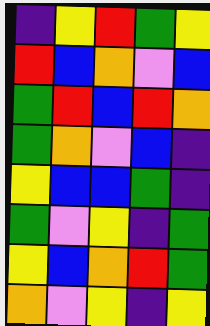[["indigo", "yellow", "red", "green", "yellow"], ["red", "blue", "orange", "violet", "blue"], ["green", "red", "blue", "red", "orange"], ["green", "orange", "violet", "blue", "indigo"], ["yellow", "blue", "blue", "green", "indigo"], ["green", "violet", "yellow", "indigo", "green"], ["yellow", "blue", "orange", "red", "green"], ["orange", "violet", "yellow", "indigo", "yellow"]]